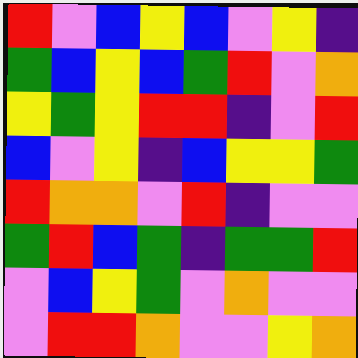[["red", "violet", "blue", "yellow", "blue", "violet", "yellow", "indigo"], ["green", "blue", "yellow", "blue", "green", "red", "violet", "orange"], ["yellow", "green", "yellow", "red", "red", "indigo", "violet", "red"], ["blue", "violet", "yellow", "indigo", "blue", "yellow", "yellow", "green"], ["red", "orange", "orange", "violet", "red", "indigo", "violet", "violet"], ["green", "red", "blue", "green", "indigo", "green", "green", "red"], ["violet", "blue", "yellow", "green", "violet", "orange", "violet", "violet"], ["violet", "red", "red", "orange", "violet", "violet", "yellow", "orange"]]